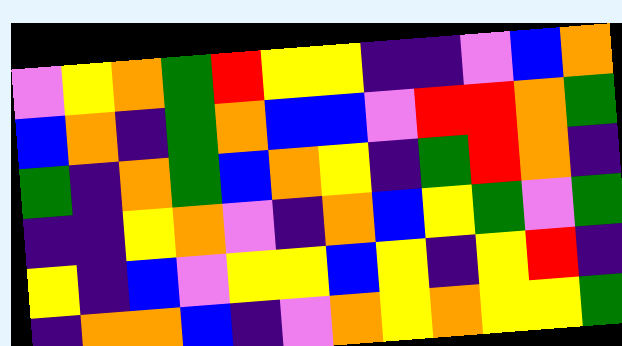[["violet", "yellow", "orange", "green", "red", "yellow", "yellow", "indigo", "indigo", "violet", "blue", "orange"], ["blue", "orange", "indigo", "green", "orange", "blue", "blue", "violet", "red", "red", "orange", "green"], ["green", "indigo", "orange", "green", "blue", "orange", "yellow", "indigo", "green", "red", "orange", "indigo"], ["indigo", "indigo", "yellow", "orange", "violet", "indigo", "orange", "blue", "yellow", "green", "violet", "green"], ["yellow", "indigo", "blue", "violet", "yellow", "yellow", "blue", "yellow", "indigo", "yellow", "red", "indigo"], ["indigo", "orange", "orange", "blue", "indigo", "violet", "orange", "yellow", "orange", "yellow", "yellow", "green"]]